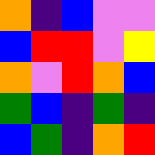[["orange", "indigo", "blue", "violet", "violet"], ["blue", "red", "red", "violet", "yellow"], ["orange", "violet", "red", "orange", "blue"], ["green", "blue", "indigo", "green", "indigo"], ["blue", "green", "indigo", "orange", "red"]]